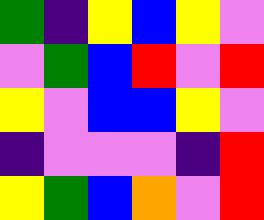[["green", "indigo", "yellow", "blue", "yellow", "violet"], ["violet", "green", "blue", "red", "violet", "red"], ["yellow", "violet", "blue", "blue", "yellow", "violet"], ["indigo", "violet", "violet", "violet", "indigo", "red"], ["yellow", "green", "blue", "orange", "violet", "red"]]